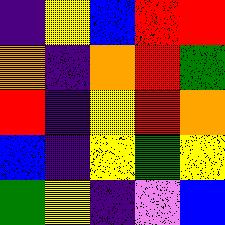[["indigo", "yellow", "blue", "red", "red"], ["orange", "indigo", "orange", "red", "green"], ["red", "indigo", "yellow", "red", "orange"], ["blue", "indigo", "yellow", "green", "yellow"], ["green", "yellow", "indigo", "violet", "blue"]]